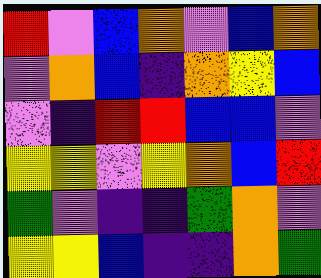[["red", "violet", "blue", "orange", "violet", "blue", "orange"], ["violet", "orange", "blue", "indigo", "orange", "yellow", "blue"], ["violet", "indigo", "red", "red", "blue", "blue", "violet"], ["yellow", "yellow", "violet", "yellow", "orange", "blue", "red"], ["green", "violet", "indigo", "indigo", "green", "orange", "violet"], ["yellow", "yellow", "blue", "indigo", "indigo", "orange", "green"]]